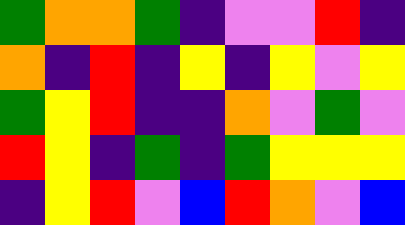[["green", "orange", "orange", "green", "indigo", "violet", "violet", "red", "indigo"], ["orange", "indigo", "red", "indigo", "yellow", "indigo", "yellow", "violet", "yellow"], ["green", "yellow", "red", "indigo", "indigo", "orange", "violet", "green", "violet"], ["red", "yellow", "indigo", "green", "indigo", "green", "yellow", "yellow", "yellow"], ["indigo", "yellow", "red", "violet", "blue", "red", "orange", "violet", "blue"]]